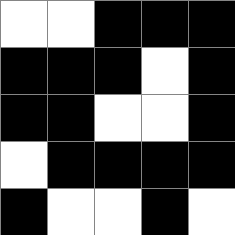[["white", "white", "black", "black", "black"], ["black", "black", "black", "white", "black"], ["black", "black", "white", "white", "black"], ["white", "black", "black", "black", "black"], ["black", "white", "white", "black", "white"]]